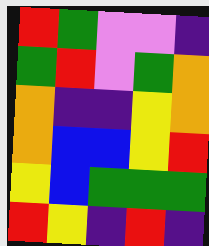[["red", "green", "violet", "violet", "indigo"], ["green", "red", "violet", "green", "orange"], ["orange", "indigo", "indigo", "yellow", "orange"], ["orange", "blue", "blue", "yellow", "red"], ["yellow", "blue", "green", "green", "green"], ["red", "yellow", "indigo", "red", "indigo"]]